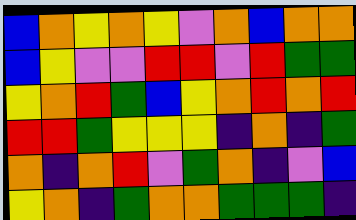[["blue", "orange", "yellow", "orange", "yellow", "violet", "orange", "blue", "orange", "orange"], ["blue", "yellow", "violet", "violet", "red", "red", "violet", "red", "green", "green"], ["yellow", "orange", "red", "green", "blue", "yellow", "orange", "red", "orange", "red"], ["red", "red", "green", "yellow", "yellow", "yellow", "indigo", "orange", "indigo", "green"], ["orange", "indigo", "orange", "red", "violet", "green", "orange", "indigo", "violet", "blue"], ["yellow", "orange", "indigo", "green", "orange", "orange", "green", "green", "green", "indigo"]]